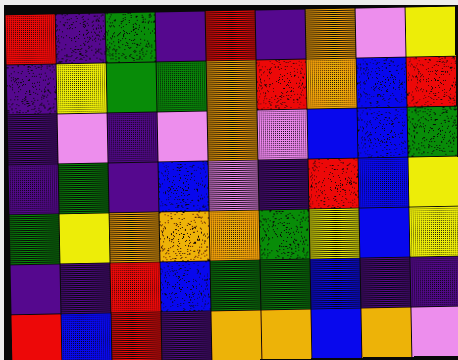[["red", "indigo", "green", "indigo", "red", "indigo", "orange", "violet", "yellow"], ["indigo", "yellow", "green", "green", "orange", "red", "orange", "blue", "red"], ["indigo", "violet", "indigo", "violet", "orange", "violet", "blue", "blue", "green"], ["indigo", "green", "indigo", "blue", "violet", "indigo", "red", "blue", "yellow"], ["green", "yellow", "orange", "orange", "orange", "green", "yellow", "blue", "yellow"], ["indigo", "indigo", "red", "blue", "green", "green", "blue", "indigo", "indigo"], ["red", "blue", "red", "indigo", "orange", "orange", "blue", "orange", "violet"]]